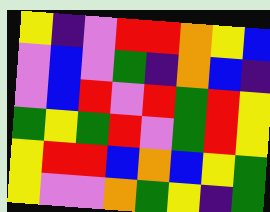[["yellow", "indigo", "violet", "red", "red", "orange", "yellow", "blue"], ["violet", "blue", "violet", "green", "indigo", "orange", "blue", "indigo"], ["violet", "blue", "red", "violet", "red", "green", "red", "yellow"], ["green", "yellow", "green", "red", "violet", "green", "red", "yellow"], ["yellow", "red", "red", "blue", "orange", "blue", "yellow", "green"], ["yellow", "violet", "violet", "orange", "green", "yellow", "indigo", "green"]]